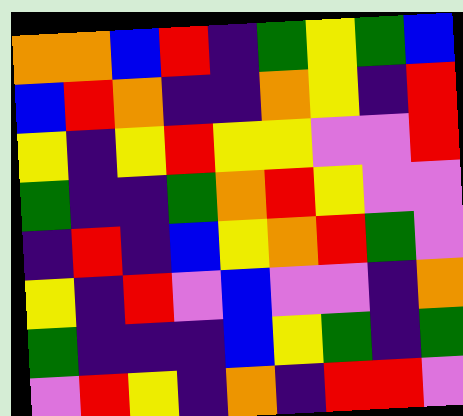[["orange", "orange", "blue", "red", "indigo", "green", "yellow", "green", "blue"], ["blue", "red", "orange", "indigo", "indigo", "orange", "yellow", "indigo", "red"], ["yellow", "indigo", "yellow", "red", "yellow", "yellow", "violet", "violet", "red"], ["green", "indigo", "indigo", "green", "orange", "red", "yellow", "violet", "violet"], ["indigo", "red", "indigo", "blue", "yellow", "orange", "red", "green", "violet"], ["yellow", "indigo", "red", "violet", "blue", "violet", "violet", "indigo", "orange"], ["green", "indigo", "indigo", "indigo", "blue", "yellow", "green", "indigo", "green"], ["violet", "red", "yellow", "indigo", "orange", "indigo", "red", "red", "violet"]]